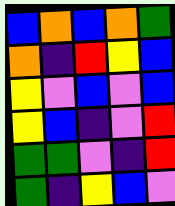[["blue", "orange", "blue", "orange", "green"], ["orange", "indigo", "red", "yellow", "blue"], ["yellow", "violet", "blue", "violet", "blue"], ["yellow", "blue", "indigo", "violet", "red"], ["green", "green", "violet", "indigo", "red"], ["green", "indigo", "yellow", "blue", "violet"]]